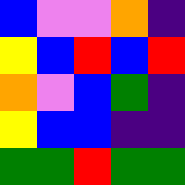[["blue", "violet", "violet", "orange", "indigo"], ["yellow", "blue", "red", "blue", "red"], ["orange", "violet", "blue", "green", "indigo"], ["yellow", "blue", "blue", "indigo", "indigo"], ["green", "green", "red", "green", "green"]]